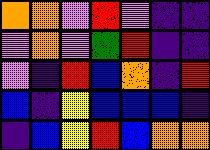[["orange", "orange", "violet", "red", "violet", "indigo", "indigo"], ["violet", "orange", "violet", "green", "red", "indigo", "indigo"], ["violet", "indigo", "red", "blue", "orange", "indigo", "red"], ["blue", "indigo", "yellow", "blue", "blue", "blue", "indigo"], ["indigo", "blue", "yellow", "red", "blue", "orange", "orange"]]